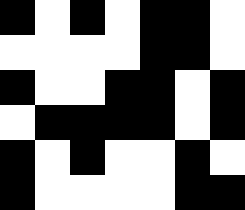[["black", "white", "black", "white", "black", "black", "white"], ["white", "white", "white", "white", "black", "black", "white"], ["black", "white", "white", "black", "black", "white", "black"], ["white", "black", "black", "black", "black", "white", "black"], ["black", "white", "black", "white", "white", "black", "white"], ["black", "white", "white", "white", "white", "black", "black"]]